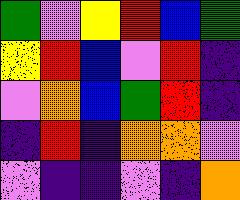[["green", "violet", "yellow", "red", "blue", "green"], ["yellow", "red", "blue", "violet", "red", "indigo"], ["violet", "orange", "blue", "green", "red", "indigo"], ["indigo", "red", "indigo", "orange", "orange", "violet"], ["violet", "indigo", "indigo", "violet", "indigo", "orange"]]